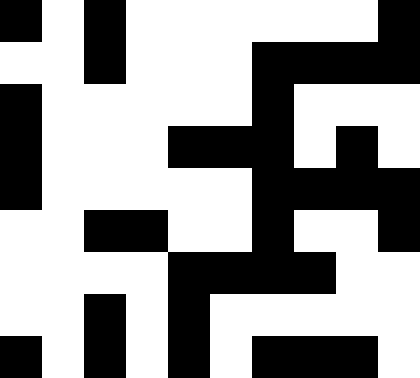[["black", "white", "black", "white", "white", "white", "white", "white", "white", "black"], ["white", "white", "black", "white", "white", "white", "black", "black", "black", "black"], ["black", "white", "white", "white", "white", "white", "black", "white", "white", "white"], ["black", "white", "white", "white", "black", "black", "black", "white", "black", "white"], ["black", "white", "white", "white", "white", "white", "black", "black", "black", "black"], ["white", "white", "black", "black", "white", "white", "black", "white", "white", "black"], ["white", "white", "white", "white", "black", "black", "black", "black", "white", "white"], ["white", "white", "black", "white", "black", "white", "white", "white", "white", "white"], ["black", "white", "black", "white", "black", "white", "black", "black", "black", "white"]]